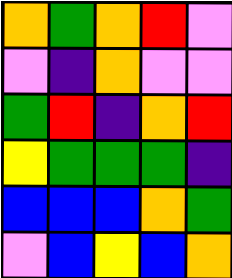[["orange", "green", "orange", "red", "violet"], ["violet", "indigo", "orange", "violet", "violet"], ["green", "red", "indigo", "orange", "red"], ["yellow", "green", "green", "green", "indigo"], ["blue", "blue", "blue", "orange", "green"], ["violet", "blue", "yellow", "blue", "orange"]]